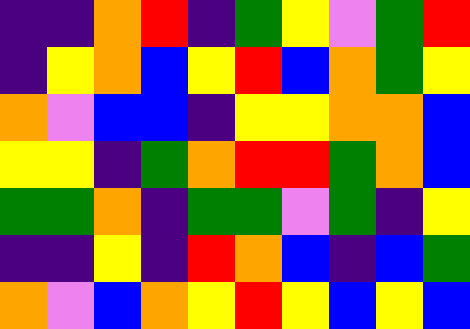[["indigo", "indigo", "orange", "red", "indigo", "green", "yellow", "violet", "green", "red"], ["indigo", "yellow", "orange", "blue", "yellow", "red", "blue", "orange", "green", "yellow"], ["orange", "violet", "blue", "blue", "indigo", "yellow", "yellow", "orange", "orange", "blue"], ["yellow", "yellow", "indigo", "green", "orange", "red", "red", "green", "orange", "blue"], ["green", "green", "orange", "indigo", "green", "green", "violet", "green", "indigo", "yellow"], ["indigo", "indigo", "yellow", "indigo", "red", "orange", "blue", "indigo", "blue", "green"], ["orange", "violet", "blue", "orange", "yellow", "red", "yellow", "blue", "yellow", "blue"]]